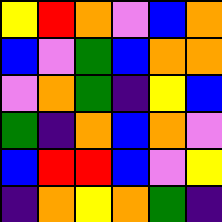[["yellow", "red", "orange", "violet", "blue", "orange"], ["blue", "violet", "green", "blue", "orange", "orange"], ["violet", "orange", "green", "indigo", "yellow", "blue"], ["green", "indigo", "orange", "blue", "orange", "violet"], ["blue", "red", "red", "blue", "violet", "yellow"], ["indigo", "orange", "yellow", "orange", "green", "indigo"]]